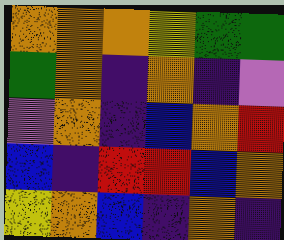[["orange", "orange", "orange", "yellow", "green", "green"], ["green", "orange", "indigo", "orange", "indigo", "violet"], ["violet", "orange", "indigo", "blue", "orange", "red"], ["blue", "indigo", "red", "red", "blue", "orange"], ["yellow", "orange", "blue", "indigo", "orange", "indigo"]]